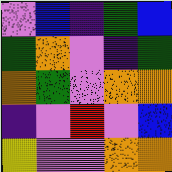[["violet", "blue", "indigo", "green", "blue"], ["green", "orange", "violet", "indigo", "green"], ["orange", "green", "violet", "orange", "orange"], ["indigo", "violet", "red", "violet", "blue"], ["yellow", "violet", "violet", "orange", "orange"]]